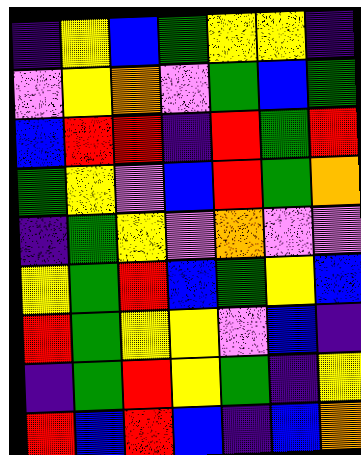[["indigo", "yellow", "blue", "green", "yellow", "yellow", "indigo"], ["violet", "yellow", "orange", "violet", "green", "blue", "green"], ["blue", "red", "red", "indigo", "red", "green", "red"], ["green", "yellow", "violet", "blue", "red", "green", "orange"], ["indigo", "green", "yellow", "violet", "orange", "violet", "violet"], ["yellow", "green", "red", "blue", "green", "yellow", "blue"], ["red", "green", "yellow", "yellow", "violet", "blue", "indigo"], ["indigo", "green", "red", "yellow", "green", "indigo", "yellow"], ["red", "blue", "red", "blue", "indigo", "blue", "orange"]]